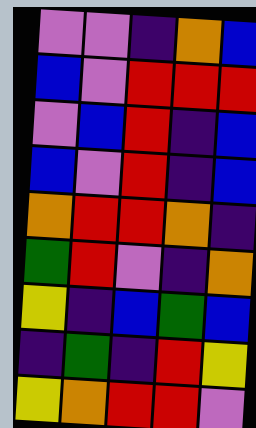[["violet", "violet", "indigo", "orange", "blue"], ["blue", "violet", "red", "red", "red"], ["violet", "blue", "red", "indigo", "blue"], ["blue", "violet", "red", "indigo", "blue"], ["orange", "red", "red", "orange", "indigo"], ["green", "red", "violet", "indigo", "orange"], ["yellow", "indigo", "blue", "green", "blue"], ["indigo", "green", "indigo", "red", "yellow"], ["yellow", "orange", "red", "red", "violet"]]